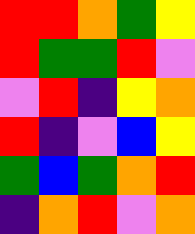[["red", "red", "orange", "green", "yellow"], ["red", "green", "green", "red", "violet"], ["violet", "red", "indigo", "yellow", "orange"], ["red", "indigo", "violet", "blue", "yellow"], ["green", "blue", "green", "orange", "red"], ["indigo", "orange", "red", "violet", "orange"]]